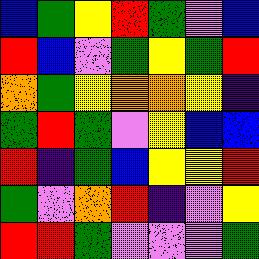[["blue", "green", "yellow", "red", "green", "violet", "blue"], ["red", "blue", "violet", "green", "yellow", "green", "red"], ["orange", "green", "yellow", "orange", "orange", "yellow", "indigo"], ["green", "red", "green", "violet", "yellow", "blue", "blue"], ["red", "indigo", "green", "blue", "yellow", "yellow", "red"], ["green", "violet", "orange", "red", "indigo", "violet", "yellow"], ["red", "red", "green", "violet", "violet", "violet", "green"]]